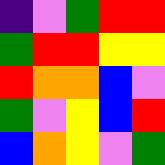[["indigo", "violet", "green", "red", "red"], ["green", "red", "red", "yellow", "yellow"], ["red", "orange", "orange", "blue", "violet"], ["green", "violet", "yellow", "blue", "red"], ["blue", "orange", "yellow", "violet", "green"]]